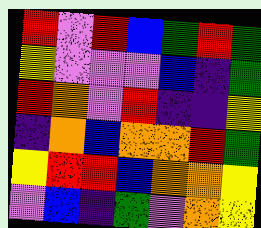[["red", "violet", "red", "blue", "green", "red", "green"], ["yellow", "violet", "violet", "violet", "blue", "indigo", "green"], ["red", "orange", "violet", "red", "indigo", "indigo", "yellow"], ["indigo", "orange", "blue", "orange", "orange", "red", "green"], ["yellow", "red", "red", "blue", "orange", "orange", "yellow"], ["violet", "blue", "indigo", "green", "violet", "orange", "yellow"]]